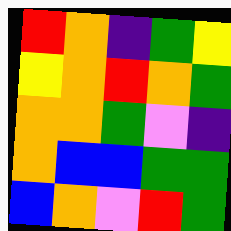[["red", "orange", "indigo", "green", "yellow"], ["yellow", "orange", "red", "orange", "green"], ["orange", "orange", "green", "violet", "indigo"], ["orange", "blue", "blue", "green", "green"], ["blue", "orange", "violet", "red", "green"]]